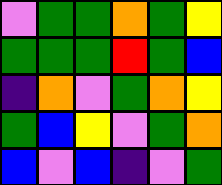[["violet", "green", "green", "orange", "green", "yellow"], ["green", "green", "green", "red", "green", "blue"], ["indigo", "orange", "violet", "green", "orange", "yellow"], ["green", "blue", "yellow", "violet", "green", "orange"], ["blue", "violet", "blue", "indigo", "violet", "green"]]